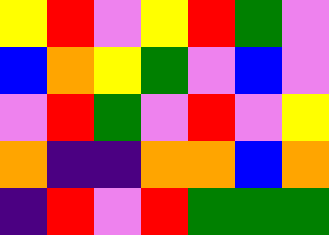[["yellow", "red", "violet", "yellow", "red", "green", "violet"], ["blue", "orange", "yellow", "green", "violet", "blue", "violet"], ["violet", "red", "green", "violet", "red", "violet", "yellow"], ["orange", "indigo", "indigo", "orange", "orange", "blue", "orange"], ["indigo", "red", "violet", "red", "green", "green", "green"]]